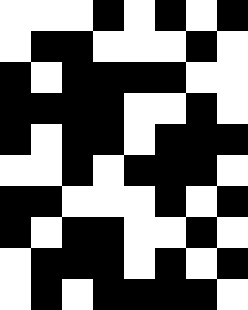[["white", "white", "white", "black", "white", "black", "white", "black"], ["white", "black", "black", "white", "white", "white", "black", "white"], ["black", "white", "black", "black", "black", "black", "white", "white"], ["black", "black", "black", "black", "white", "white", "black", "white"], ["black", "white", "black", "black", "white", "black", "black", "black"], ["white", "white", "black", "white", "black", "black", "black", "white"], ["black", "black", "white", "white", "white", "black", "white", "black"], ["black", "white", "black", "black", "white", "white", "black", "white"], ["white", "black", "black", "black", "white", "black", "white", "black"], ["white", "black", "white", "black", "black", "black", "black", "white"]]